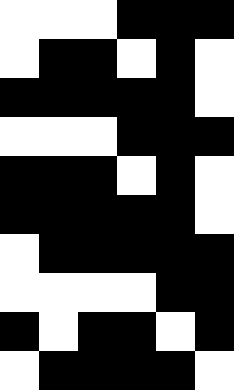[["white", "white", "white", "black", "black", "black"], ["white", "black", "black", "white", "black", "white"], ["black", "black", "black", "black", "black", "white"], ["white", "white", "white", "black", "black", "black"], ["black", "black", "black", "white", "black", "white"], ["black", "black", "black", "black", "black", "white"], ["white", "black", "black", "black", "black", "black"], ["white", "white", "white", "white", "black", "black"], ["black", "white", "black", "black", "white", "black"], ["white", "black", "black", "black", "black", "white"]]